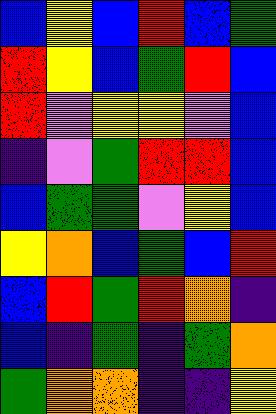[["blue", "yellow", "blue", "red", "blue", "green"], ["red", "yellow", "blue", "green", "red", "blue"], ["red", "violet", "yellow", "yellow", "violet", "blue"], ["indigo", "violet", "green", "red", "red", "blue"], ["blue", "green", "green", "violet", "yellow", "blue"], ["yellow", "orange", "blue", "green", "blue", "red"], ["blue", "red", "green", "red", "orange", "indigo"], ["blue", "indigo", "green", "indigo", "green", "orange"], ["green", "orange", "orange", "indigo", "indigo", "yellow"]]